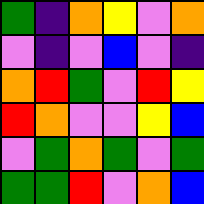[["green", "indigo", "orange", "yellow", "violet", "orange"], ["violet", "indigo", "violet", "blue", "violet", "indigo"], ["orange", "red", "green", "violet", "red", "yellow"], ["red", "orange", "violet", "violet", "yellow", "blue"], ["violet", "green", "orange", "green", "violet", "green"], ["green", "green", "red", "violet", "orange", "blue"]]